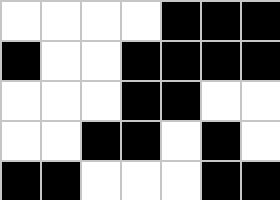[["white", "white", "white", "white", "black", "black", "black"], ["black", "white", "white", "black", "black", "black", "black"], ["white", "white", "white", "black", "black", "white", "white"], ["white", "white", "black", "black", "white", "black", "white"], ["black", "black", "white", "white", "white", "black", "black"]]